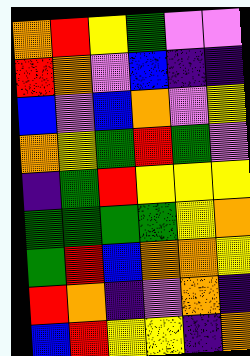[["orange", "red", "yellow", "green", "violet", "violet"], ["red", "orange", "violet", "blue", "indigo", "indigo"], ["blue", "violet", "blue", "orange", "violet", "yellow"], ["orange", "yellow", "green", "red", "green", "violet"], ["indigo", "green", "red", "yellow", "yellow", "yellow"], ["green", "green", "green", "green", "yellow", "orange"], ["green", "red", "blue", "orange", "orange", "yellow"], ["red", "orange", "indigo", "violet", "orange", "indigo"], ["blue", "red", "yellow", "yellow", "indigo", "orange"]]